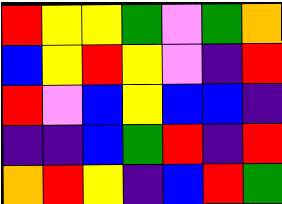[["red", "yellow", "yellow", "green", "violet", "green", "orange"], ["blue", "yellow", "red", "yellow", "violet", "indigo", "red"], ["red", "violet", "blue", "yellow", "blue", "blue", "indigo"], ["indigo", "indigo", "blue", "green", "red", "indigo", "red"], ["orange", "red", "yellow", "indigo", "blue", "red", "green"]]